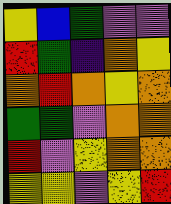[["yellow", "blue", "green", "violet", "violet"], ["red", "green", "indigo", "orange", "yellow"], ["orange", "red", "orange", "yellow", "orange"], ["green", "green", "violet", "orange", "orange"], ["red", "violet", "yellow", "orange", "orange"], ["yellow", "yellow", "violet", "yellow", "red"]]